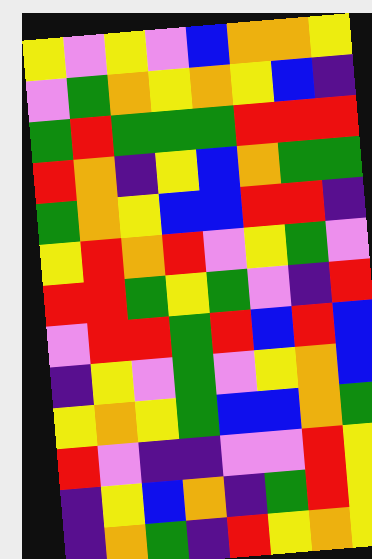[["yellow", "violet", "yellow", "violet", "blue", "orange", "orange", "yellow"], ["violet", "green", "orange", "yellow", "orange", "yellow", "blue", "indigo"], ["green", "red", "green", "green", "green", "red", "red", "red"], ["red", "orange", "indigo", "yellow", "blue", "orange", "green", "green"], ["green", "orange", "yellow", "blue", "blue", "red", "red", "indigo"], ["yellow", "red", "orange", "red", "violet", "yellow", "green", "violet"], ["red", "red", "green", "yellow", "green", "violet", "indigo", "red"], ["violet", "red", "red", "green", "red", "blue", "red", "blue"], ["indigo", "yellow", "violet", "green", "violet", "yellow", "orange", "blue"], ["yellow", "orange", "yellow", "green", "blue", "blue", "orange", "green"], ["red", "violet", "indigo", "indigo", "violet", "violet", "red", "yellow"], ["indigo", "yellow", "blue", "orange", "indigo", "green", "red", "yellow"], ["indigo", "orange", "green", "indigo", "red", "yellow", "orange", "yellow"]]